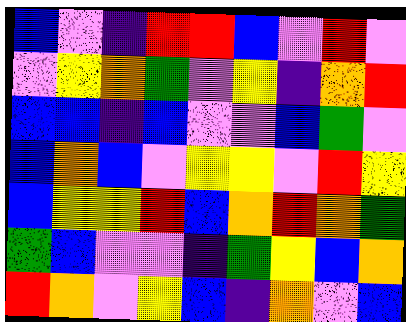[["blue", "violet", "indigo", "red", "red", "blue", "violet", "red", "violet"], ["violet", "yellow", "orange", "green", "violet", "yellow", "indigo", "orange", "red"], ["blue", "blue", "indigo", "blue", "violet", "violet", "blue", "green", "violet"], ["blue", "orange", "blue", "violet", "yellow", "yellow", "violet", "red", "yellow"], ["blue", "yellow", "yellow", "red", "blue", "orange", "red", "orange", "green"], ["green", "blue", "violet", "violet", "indigo", "green", "yellow", "blue", "orange"], ["red", "orange", "violet", "yellow", "blue", "indigo", "orange", "violet", "blue"]]